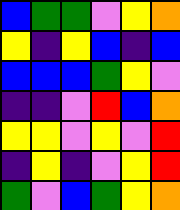[["blue", "green", "green", "violet", "yellow", "orange"], ["yellow", "indigo", "yellow", "blue", "indigo", "blue"], ["blue", "blue", "blue", "green", "yellow", "violet"], ["indigo", "indigo", "violet", "red", "blue", "orange"], ["yellow", "yellow", "violet", "yellow", "violet", "red"], ["indigo", "yellow", "indigo", "violet", "yellow", "red"], ["green", "violet", "blue", "green", "yellow", "orange"]]